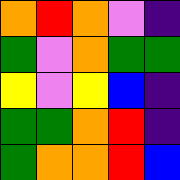[["orange", "red", "orange", "violet", "indigo"], ["green", "violet", "orange", "green", "green"], ["yellow", "violet", "yellow", "blue", "indigo"], ["green", "green", "orange", "red", "indigo"], ["green", "orange", "orange", "red", "blue"]]